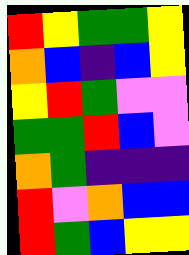[["red", "yellow", "green", "green", "yellow"], ["orange", "blue", "indigo", "blue", "yellow"], ["yellow", "red", "green", "violet", "violet"], ["green", "green", "red", "blue", "violet"], ["orange", "green", "indigo", "indigo", "indigo"], ["red", "violet", "orange", "blue", "blue"], ["red", "green", "blue", "yellow", "yellow"]]